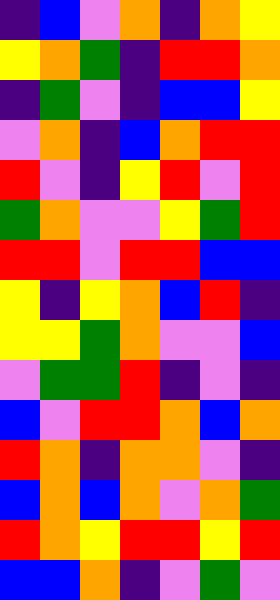[["indigo", "blue", "violet", "orange", "indigo", "orange", "yellow"], ["yellow", "orange", "green", "indigo", "red", "red", "orange"], ["indigo", "green", "violet", "indigo", "blue", "blue", "yellow"], ["violet", "orange", "indigo", "blue", "orange", "red", "red"], ["red", "violet", "indigo", "yellow", "red", "violet", "red"], ["green", "orange", "violet", "violet", "yellow", "green", "red"], ["red", "red", "violet", "red", "red", "blue", "blue"], ["yellow", "indigo", "yellow", "orange", "blue", "red", "indigo"], ["yellow", "yellow", "green", "orange", "violet", "violet", "blue"], ["violet", "green", "green", "red", "indigo", "violet", "indigo"], ["blue", "violet", "red", "red", "orange", "blue", "orange"], ["red", "orange", "indigo", "orange", "orange", "violet", "indigo"], ["blue", "orange", "blue", "orange", "violet", "orange", "green"], ["red", "orange", "yellow", "red", "red", "yellow", "red"], ["blue", "blue", "orange", "indigo", "violet", "green", "violet"]]